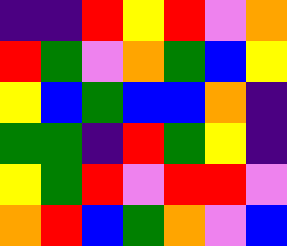[["indigo", "indigo", "red", "yellow", "red", "violet", "orange"], ["red", "green", "violet", "orange", "green", "blue", "yellow"], ["yellow", "blue", "green", "blue", "blue", "orange", "indigo"], ["green", "green", "indigo", "red", "green", "yellow", "indigo"], ["yellow", "green", "red", "violet", "red", "red", "violet"], ["orange", "red", "blue", "green", "orange", "violet", "blue"]]